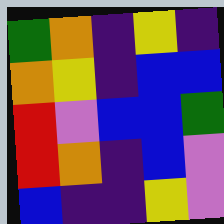[["green", "orange", "indigo", "yellow", "indigo"], ["orange", "yellow", "indigo", "blue", "blue"], ["red", "violet", "blue", "blue", "green"], ["red", "orange", "indigo", "blue", "violet"], ["blue", "indigo", "indigo", "yellow", "violet"]]